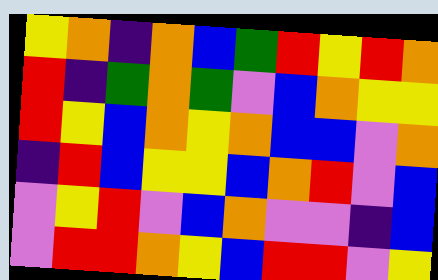[["yellow", "orange", "indigo", "orange", "blue", "green", "red", "yellow", "red", "orange"], ["red", "indigo", "green", "orange", "green", "violet", "blue", "orange", "yellow", "yellow"], ["red", "yellow", "blue", "orange", "yellow", "orange", "blue", "blue", "violet", "orange"], ["indigo", "red", "blue", "yellow", "yellow", "blue", "orange", "red", "violet", "blue"], ["violet", "yellow", "red", "violet", "blue", "orange", "violet", "violet", "indigo", "blue"], ["violet", "red", "red", "orange", "yellow", "blue", "red", "red", "violet", "yellow"]]